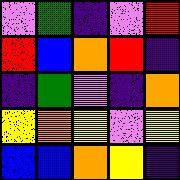[["violet", "green", "indigo", "violet", "red"], ["red", "blue", "orange", "red", "indigo"], ["indigo", "green", "violet", "indigo", "orange"], ["yellow", "orange", "yellow", "violet", "yellow"], ["blue", "blue", "orange", "yellow", "indigo"]]